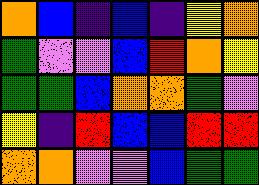[["orange", "blue", "indigo", "blue", "indigo", "yellow", "orange"], ["green", "violet", "violet", "blue", "red", "orange", "yellow"], ["green", "green", "blue", "orange", "orange", "green", "violet"], ["yellow", "indigo", "red", "blue", "blue", "red", "red"], ["orange", "orange", "violet", "violet", "blue", "green", "green"]]